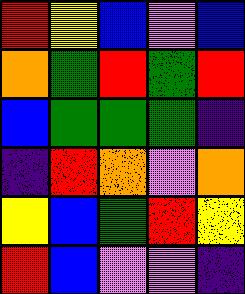[["red", "yellow", "blue", "violet", "blue"], ["orange", "green", "red", "green", "red"], ["blue", "green", "green", "green", "indigo"], ["indigo", "red", "orange", "violet", "orange"], ["yellow", "blue", "green", "red", "yellow"], ["red", "blue", "violet", "violet", "indigo"]]